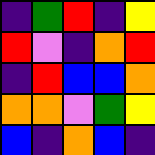[["indigo", "green", "red", "indigo", "yellow"], ["red", "violet", "indigo", "orange", "red"], ["indigo", "red", "blue", "blue", "orange"], ["orange", "orange", "violet", "green", "yellow"], ["blue", "indigo", "orange", "blue", "indigo"]]